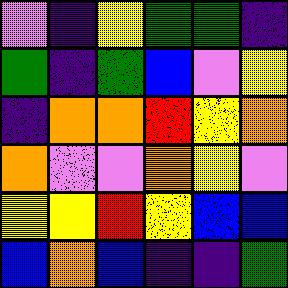[["violet", "indigo", "yellow", "green", "green", "indigo"], ["green", "indigo", "green", "blue", "violet", "yellow"], ["indigo", "orange", "orange", "red", "yellow", "orange"], ["orange", "violet", "violet", "orange", "yellow", "violet"], ["yellow", "yellow", "red", "yellow", "blue", "blue"], ["blue", "orange", "blue", "indigo", "indigo", "green"]]